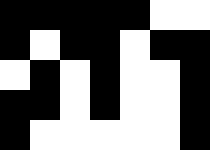[["black", "black", "black", "black", "black", "white", "white"], ["black", "white", "black", "black", "white", "black", "black"], ["white", "black", "white", "black", "white", "white", "black"], ["black", "black", "white", "black", "white", "white", "black"], ["black", "white", "white", "white", "white", "white", "black"]]